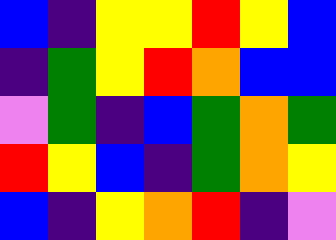[["blue", "indigo", "yellow", "yellow", "red", "yellow", "blue"], ["indigo", "green", "yellow", "red", "orange", "blue", "blue"], ["violet", "green", "indigo", "blue", "green", "orange", "green"], ["red", "yellow", "blue", "indigo", "green", "orange", "yellow"], ["blue", "indigo", "yellow", "orange", "red", "indigo", "violet"]]